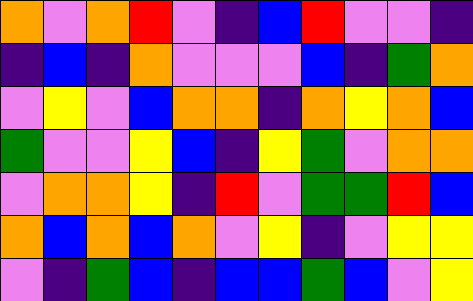[["orange", "violet", "orange", "red", "violet", "indigo", "blue", "red", "violet", "violet", "indigo"], ["indigo", "blue", "indigo", "orange", "violet", "violet", "violet", "blue", "indigo", "green", "orange"], ["violet", "yellow", "violet", "blue", "orange", "orange", "indigo", "orange", "yellow", "orange", "blue"], ["green", "violet", "violet", "yellow", "blue", "indigo", "yellow", "green", "violet", "orange", "orange"], ["violet", "orange", "orange", "yellow", "indigo", "red", "violet", "green", "green", "red", "blue"], ["orange", "blue", "orange", "blue", "orange", "violet", "yellow", "indigo", "violet", "yellow", "yellow"], ["violet", "indigo", "green", "blue", "indigo", "blue", "blue", "green", "blue", "violet", "yellow"]]